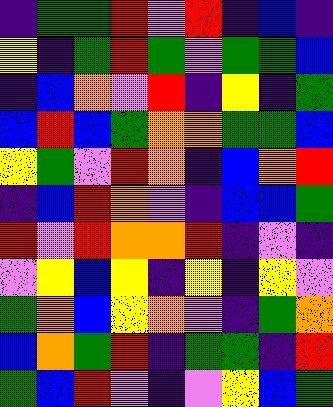[["indigo", "green", "green", "red", "violet", "red", "indigo", "blue", "indigo"], ["yellow", "indigo", "green", "red", "green", "violet", "green", "green", "blue"], ["indigo", "blue", "orange", "violet", "red", "indigo", "yellow", "indigo", "green"], ["blue", "red", "blue", "green", "orange", "orange", "green", "green", "blue"], ["yellow", "green", "violet", "red", "orange", "indigo", "blue", "orange", "red"], ["indigo", "blue", "red", "orange", "violet", "indigo", "blue", "blue", "green"], ["red", "violet", "red", "orange", "orange", "red", "indigo", "violet", "indigo"], ["violet", "yellow", "blue", "yellow", "indigo", "yellow", "indigo", "yellow", "violet"], ["green", "orange", "blue", "yellow", "orange", "violet", "indigo", "green", "orange"], ["blue", "orange", "green", "red", "indigo", "green", "green", "indigo", "red"], ["green", "blue", "red", "violet", "indigo", "violet", "yellow", "blue", "green"]]